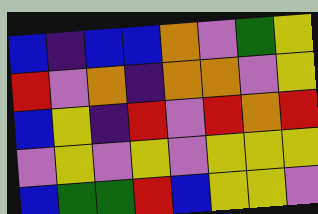[["blue", "indigo", "blue", "blue", "orange", "violet", "green", "yellow"], ["red", "violet", "orange", "indigo", "orange", "orange", "violet", "yellow"], ["blue", "yellow", "indigo", "red", "violet", "red", "orange", "red"], ["violet", "yellow", "violet", "yellow", "violet", "yellow", "yellow", "yellow"], ["blue", "green", "green", "red", "blue", "yellow", "yellow", "violet"]]